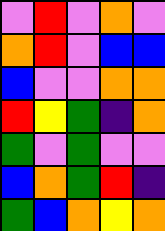[["violet", "red", "violet", "orange", "violet"], ["orange", "red", "violet", "blue", "blue"], ["blue", "violet", "violet", "orange", "orange"], ["red", "yellow", "green", "indigo", "orange"], ["green", "violet", "green", "violet", "violet"], ["blue", "orange", "green", "red", "indigo"], ["green", "blue", "orange", "yellow", "orange"]]